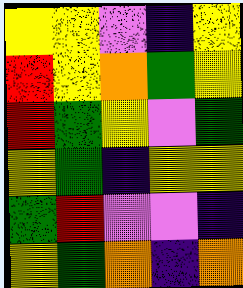[["yellow", "yellow", "violet", "indigo", "yellow"], ["red", "yellow", "orange", "green", "yellow"], ["red", "green", "yellow", "violet", "green"], ["yellow", "green", "indigo", "yellow", "yellow"], ["green", "red", "violet", "violet", "indigo"], ["yellow", "green", "orange", "indigo", "orange"]]